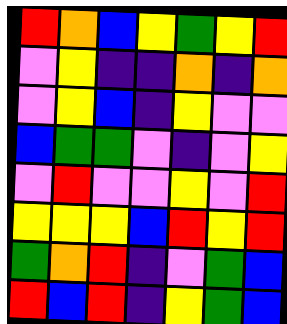[["red", "orange", "blue", "yellow", "green", "yellow", "red"], ["violet", "yellow", "indigo", "indigo", "orange", "indigo", "orange"], ["violet", "yellow", "blue", "indigo", "yellow", "violet", "violet"], ["blue", "green", "green", "violet", "indigo", "violet", "yellow"], ["violet", "red", "violet", "violet", "yellow", "violet", "red"], ["yellow", "yellow", "yellow", "blue", "red", "yellow", "red"], ["green", "orange", "red", "indigo", "violet", "green", "blue"], ["red", "blue", "red", "indigo", "yellow", "green", "blue"]]